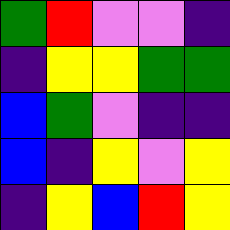[["green", "red", "violet", "violet", "indigo"], ["indigo", "yellow", "yellow", "green", "green"], ["blue", "green", "violet", "indigo", "indigo"], ["blue", "indigo", "yellow", "violet", "yellow"], ["indigo", "yellow", "blue", "red", "yellow"]]